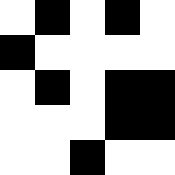[["white", "black", "white", "black", "white"], ["black", "white", "white", "white", "white"], ["white", "black", "white", "black", "black"], ["white", "white", "white", "black", "black"], ["white", "white", "black", "white", "white"]]